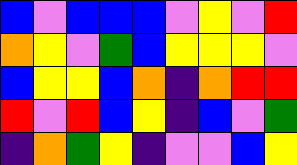[["blue", "violet", "blue", "blue", "blue", "violet", "yellow", "violet", "red"], ["orange", "yellow", "violet", "green", "blue", "yellow", "yellow", "yellow", "violet"], ["blue", "yellow", "yellow", "blue", "orange", "indigo", "orange", "red", "red"], ["red", "violet", "red", "blue", "yellow", "indigo", "blue", "violet", "green"], ["indigo", "orange", "green", "yellow", "indigo", "violet", "violet", "blue", "yellow"]]